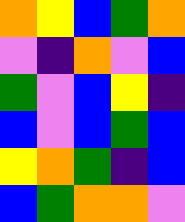[["orange", "yellow", "blue", "green", "orange"], ["violet", "indigo", "orange", "violet", "blue"], ["green", "violet", "blue", "yellow", "indigo"], ["blue", "violet", "blue", "green", "blue"], ["yellow", "orange", "green", "indigo", "blue"], ["blue", "green", "orange", "orange", "violet"]]